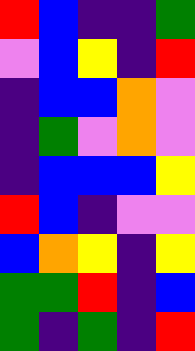[["red", "blue", "indigo", "indigo", "green"], ["violet", "blue", "yellow", "indigo", "red"], ["indigo", "blue", "blue", "orange", "violet"], ["indigo", "green", "violet", "orange", "violet"], ["indigo", "blue", "blue", "blue", "yellow"], ["red", "blue", "indigo", "violet", "violet"], ["blue", "orange", "yellow", "indigo", "yellow"], ["green", "green", "red", "indigo", "blue"], ["green", "indigo", "green", "indigo", "red"]]